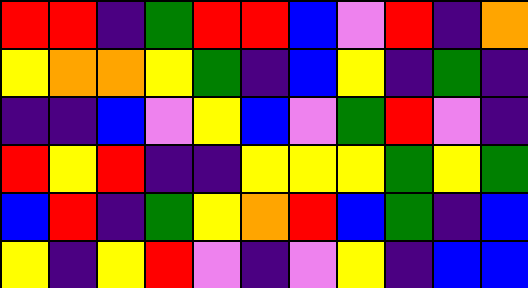[["red", "red", "indigo", "green", "red", "red", "blue", "violet", "red", "indigo", "orange"], ["yellow", "orange", "orange", "yellow", "green", "indigo", "blue", "yellow", "indigo", "green", "indigo"], ["indigo", "indigo", "blue", "violet", "yellow", "blue", "violet", "green", "red", "violet", "indigo"], ["red", "yellow", "red", "indigo", "indigo", "yellow", "yellow", "yellow", "green", "yellow", "green"], ["blue", "red", "indigo", "green", "yellow", "orange", "red", "blue", "green", "indigo", "blue"], ["yellow", "indigo", "yellow", "red", "violet", "indigo", "violet", "yellow", "indigo", "blue", "blue"]]